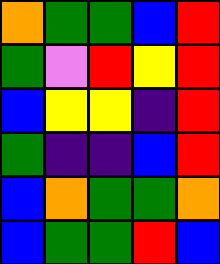[["orange", "green", "green", "blue", "red"], ["green", "violet", "red", "yellow", "red"], ["blue", "yellow", "yellow", "indigo", "red"], ["green", "indigo", "indigo", "blue", "red"], ["blue", "orange", "green", "green", "orange"], ["blue", "green", "green", "red", "blue"]]